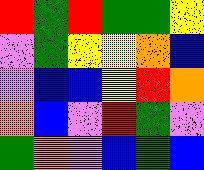[["red", "green", "red", "green", "green", "yellow"], ["violet", "green", "yellow", "yellow", "orange", "blue"], ["violet", "blue", "blue", "yellow", "red", "orange"], ["orange", "blue", "violet", "red", "green", "violet"], ["green", "orange", "violet", "blue", "green", "blue"]]